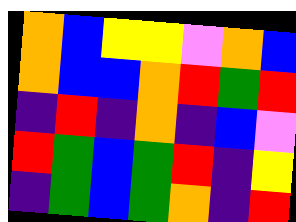[["orange", "blue", "yellow", "yellow", "violet", "orange", "blue"], ["orange", "blue", "blue", "orange", "red", "green", "red"], ["indigo", "red", "indigo", "orange", "indigo", "blue", "violet"], ["red", "green", "blue", "green", "red", "indigo", "yellow"], ["indigo", "green", "blue", "green", "orange", "indigo", "red"]]